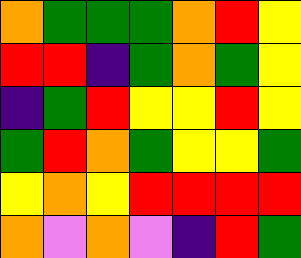[["orange", "green", "green", "green", "orange", "red", "yellow"], ["red", "red", "indigo", "green", "orange", "green", "yellow"], ["indigo", "green", "red", "yellow", "yellow", "red", "yellow"], ["green", "red", "orange", "green", "yellow", "yellow", "green"], ["yellow", "orange", "yellow", "red", "red", "red", "red"], ["orange", "violet", "orange", "violet", "indigo", "red", "green"]]